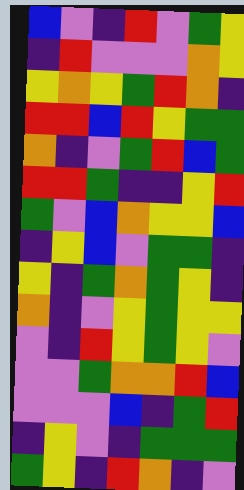[["blue", "violet", "indigo", "red", "violet", "green", "yellow"], ["indigo", "red", "violet", "violet", "violet", "orange", "yellow"], ["yellow", "orange", "yellow", "green", "red", "orange", "indigo"], ["red", "red", "blue", "red", "yellow", "green", "green"], ["orange", "indigo", "violet", "green", "red", "blue", "green"], ["red", "red", "green", "indigo", "indigo", "yellow", "red"], ["green", "violet", "blue", "orange", "yellow", "yellow", "blue"], ["indigo", "yellow", "blue", "violet", "green", "green", "indigo"], ["yellow", "indigo", "green", "orange", "green", "yellow", "indigo"], ["orange", "indigo", "violet", "yellow", "green", "yellow", "yellow"], ["violet", "indigo", "red", "yellow", "green", "yellow", "violet"], ["violet", "violet", "green", "orange", "orange", "red", "blue"], ["violet", "violet", "violet", "blue", "indigo", "green", "red"], ["indigo", "yellow", "violet", "indigo", "green", "green", "green"], ["green", "yellow", "indigo", "red", "orange", "indigo", "violet"]]